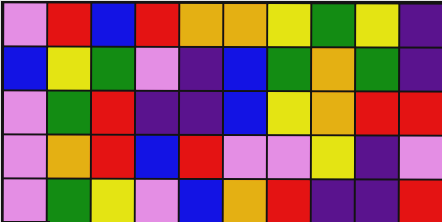[["violet", "red", "blue", "red", "orange", "orange", "yellow", "green", "yellow", "indigo"], ["blue", "yellow", "green", "violet", "indigo", "blue", "green", "orange", "green", "indigo"], ["violet", "green", "red", "indigo", "indigo", "blue", "yellow", "orange", "red", "red"], ["violet", "orange", "red", "blue", "red", "violet", "violet", "yellow", "indigo", "violet"], ["violet", "green", "yellow", "violet", "blue", "orange", "red", "indigo", "indigo", "red"]]